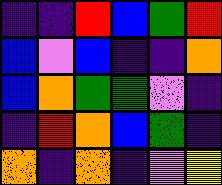[["indigo", "indigo", "red", "blue", "green", "red"], ["blue", "violet", "blue", "indigo", "indigo", "orange"], ["blue", "orange", "green", "green", "violet", "indigo"], ["indigo", "red", "orange", "blue", "green", "indigo"], ["orange", "indigo", "orange", "indigo", "violet", "yellow"]]